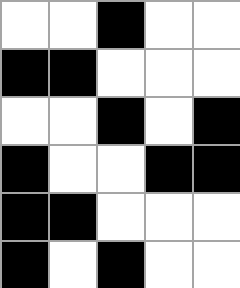[["white", "white", "black", "white", "white"], ["black", "black", "white", "white", "white"], ["white", "white", "black", "white", "black"], ["black", "white", "white", "black", "black"], ["black", "black", "white", "white", "white"], ["black", "white", "black", "white", "white"]]